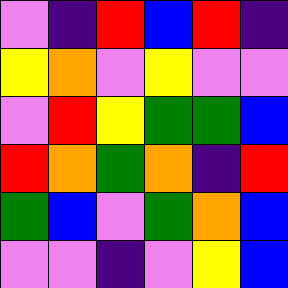[["violet", "indigo", "red", "blue", "red", "indigo"], ["yellow", "orange", "violet", "yellow", "violet", "violet"], ["violet", "red", "yellow", "green", "green", "blue"], ["red", "orange", "green", "orange", "indigo", "red"], ["green", "blue", "violet", "green", "orange", "blue"], ["violet", "violet", "indigo", "violet", "yellow", "blue"]]